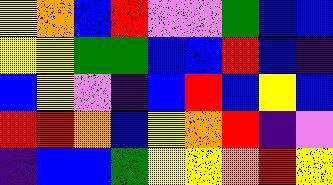[["yellow", "orange", "blue", "red", "violet", "violet", "green", "blue", "blue"], ["yellow", "yellow", "green", "green", "blue", "blue", "red", "blue", "indigo"], ["blue", "yellow", "violet", "indigo", "blue", "red", "blue", "yellow", "blue"], ["red", "red", "orange", "blue", "yellow", "orange", "red", "indigo", "violet"], ["indigo", "blue", "blue", "green", "yellow", "yellow", "orange", "red", "yellow"]]